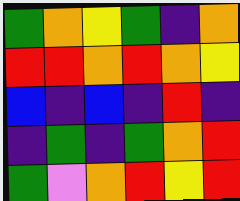[["green", "orange", "yellow", "green", "indigo", "orange"], ["red", "red", "orange", "red", "orange", "yellow"], ["blue", "indigo", "blue", "indigo", "red", "indigo"], ["indigo", "green", "indigo", "green", "orange", "red"], ["green", "violet", "orange", "red", "yellow", "red"]]